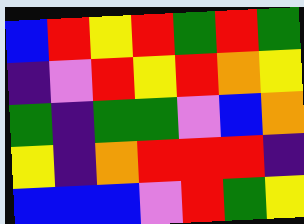[["blue", "red", "yellow", "red", "green", "red", "green"], ["indigo", "violet", "red", "yellow", "red", "orange", "yellow"], ["green", "indigo", "green", "green", "violet", "blue", "orange"], ["yellow", "indigo", "orange", "red", "red", "red", "indigo"], ["blue", "blue", "blue", "violet", "red", "green", "yellow"]]